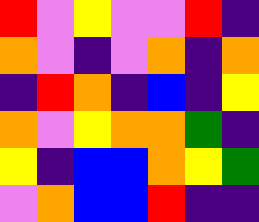[["red", "violet", "yellow", "violet", "violet", "red", "indigo"], ["orange", "violet", "indigo", "violet", "orange", "indigo", "orange"], ["indigo", "red", "orange", "indigo", "blue", "indigo", "yellow"], ["orange", "violet", "yellow", "orange", "orange", "green", "indigo"], ["yellow", "indigo", "blue", "blue", "orange", "yellow", "green"], ["violet", "orange", "blue", "blue", "red", "indigo", "indigo"]]